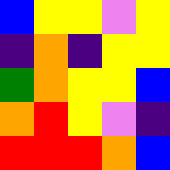[["blue", "yellow", "yellow", "violet", "yellow"], ["indigo", "orange", "indigo", "yellow", "yellow"], ["green", "orange", "yellow", "yellow", "blue"], ["orange", "red", "yellow", "violet", "indigo"], ["red", "red", "red", "orange", "blue"]]